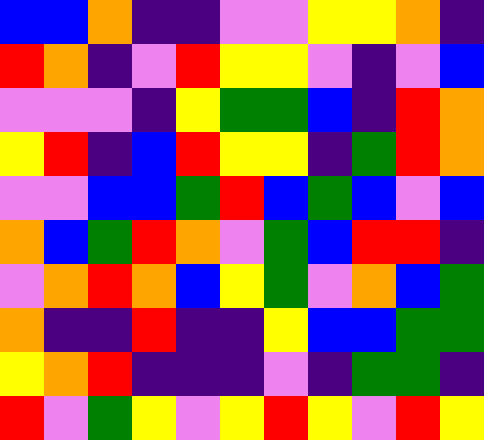[["blue", "blue", "orange", "indigo", "indigo", "violet", "violet", "yellow", "yellow", "orange", "indigo"], ["red", "orange", "indigo", "violet", "red", "yellow", "yellow", "violet", "indigo", "violet", "blue"], ["violet", "violet", "violet", "indigo", "yellow", "green", "green", "blue", "indigo", "red", "orange"], ["yellow", "red", "indigo", "blue", "red", "yellow", "yellow", "indigo", "green", "red", "orange"], ["violet", "violet", "blue", "blue", "green", "red", "blue", "green", "blue", "violet", "blue"], ["orange", "blue", "green", "red", "orange", "violet", "green", "blue", "red", "red", "indigo"], ["violet", "orange", "red", "orange", "blue", "yellow", "green", "violet", "orange", "blue", "green"], ["orange", "indigo", "indigo", "red", "indigo", "indigo", "yellow", "blue", "blue", "green", "green"], ["yellow", "orange", "red", "indigo", "indigo", "indigo", "violet", "indigo", "green", "green", "indigo"], ["red", "violet", "green", "yellow", "violet", "yellow", "red", "yellow", "violet", "red", "yellow"]]